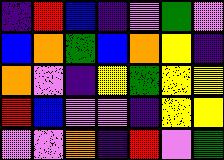[["indigo", "red", "blue", "indigo", "violet", "green", "violet"], ["blue", "orange", "green", "blue", "orange", "yellow", "indigo"], ["orange", "violet", "indigo", "yellow", "green", "yellow", "yellow"], ["red", "blue", "violet", "violet", "indigo", "yellow", "yellow"], ["violet", "violet", "orange", "indigo", "red", "violet", "green"]]